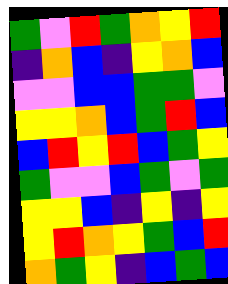[["green", "violet", "red", "green", "orange", "yellow", "red"], ["indigo", "orange", "blue", "indigo", "yellow", "orange", "blue"], ["violet", "violet", "blue", "blue", "green", "green", "violet"], ["yellow", "yellow", "orange", "blue", "green", "red", "blue"], ["blue", "red", "yellow", "red", "blue", "green", "yellow"], ["green", "violet", "violet", "blue", "green", "violet", "green"], ["yellow", "yellow", "blue", "indigo", "yellow", "indigo", "yellow"], ["yellow", "red", "orange", "yellow", "green", "blue", "red"], ["orange", "green", "yellow", "indigo", "blue", "green", "blue"]]